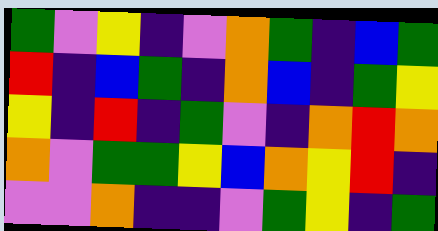[["green", "violet", "yellow", "indigo", "violet", "orange", "green", "indigo", "blue", "green"], ["red", "indigo", "blue", "green", "indigo", "orange", "blue", "indigo", "green", "yellow"], ["yellow", "indigo", "red", "indigo", "green", "violet", "indigo", "orange", "red", "orange"], ["orange", "violet", "green", "green", "yellow", "blue", "orange", "yellow", "red", "indigo"], ["violet", "violet", "orange", "indigo", "indigo", "violet", "green", "yellow", "indigo", "green"]]